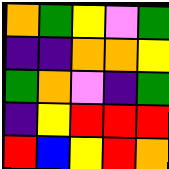[["orange", "green", "yellow", "violet", "green"], ["indigo", "indigo", "orange", "orange", "yellow"], ["green", "orange", "violet", "indigo", "green"], ["indigo", "yellow", "red", "red", "red"], ["red", "blue", "yellow", "red", "orange"]]